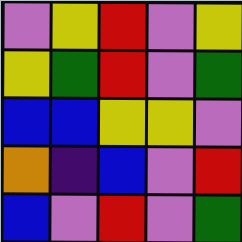[["violet", "yellow", "red", "violet", "yellow"], ["yellow", "green", "red", "violet", "green"], ["blue", "blue", "yellow", "yellow", "violet"], ["orange", "indigo", "blue", "violet", "red"], ["blue", "violet", "red", "violet", "green"]]